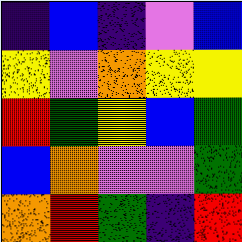[["indigo", "blue", "indigo", "violet", "blue"], ["yellow", "violet", "orange", "yellow", "yellow"], ["red", "green", "yellow", "blue", "green"], ["blue", "orange", "violet", "violet", "green"], ["orange", "red", "green", "indigo", "red"]]